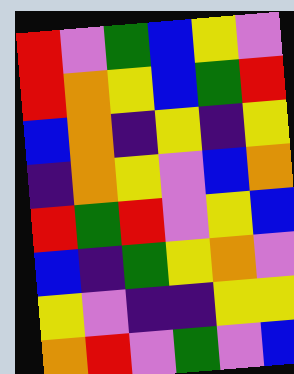[["red", "violet", "green", "blue", "yellow", "violet"], ["red", "orange", "yellow", "blue", "green", "red"], ["blue", "orange", "indigo", "yellow", "indigo", "yellow"], ["indigo", "orange", "yellow", "violet", "blue", "orange"], ["red", "green", "red", "violet", "yellow", "blue"], ["blue", "indigo", "green", "yellow", "orange", "violet"], ["yellow", "violet", "indigo", "indigo", "yellow", "yellow"], ["orange", "red", "violet", "green", "violet", "blue"]]